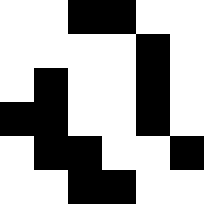[["white", "white", "black", "black", "white", "white"], ["white", "white", "white", "white", "black", "white"], ["white", "black", "white", "white", "black", "white"], ["black", "black", "white", "white", "black", "white"], ["white", "black", "black", "white", "white", "black"], ["white", "white", "black", "black", "white", "white"]]